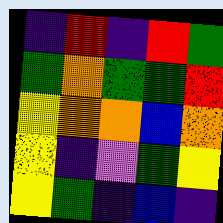[["indigo", "red", "indigo", "red", "green"], ["green", "orange", "green", "green", "red"], ["yellow", "orange", "orange", "blue", "orange"], ["yellow", "indigo", "violet", "green", "yellow"], ["yellow", "green", "indigo", "blue", "indigo"]]